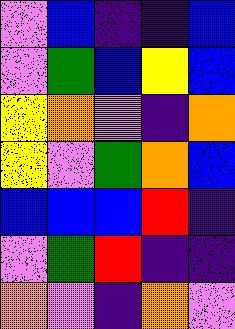[["violet", "blue", "indigo", "indigo", "blue"], ["violet", "green", "blue", "yellow", "blue"], ["yellow", "orange", "violet", "indigo", "orange"], ["yellow", "violet", "green", "orange", "blue"], ["blue", "blue", "blue", "red", "indigo"], ["violet", "green", "red", "indigo", "indigo"], ["orange", "violet", "indigo", "orange", "violet"]]